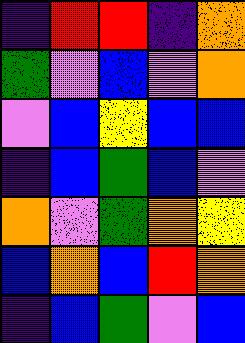[["indigo", "red", "red", "indigo", "orange"], ["green", "violet", "blue", "violet", "orange"], ["violet", "blue", "yellow", "blue", "blue"], ["indigo", "blue", "green", "blue", "violet"], ["orange", "violet", "green", "orange", "yellow"], ["blue", "orange", "blue", "red", "orange"], ["indigo", "blue", "green", "violet", "blue"]]